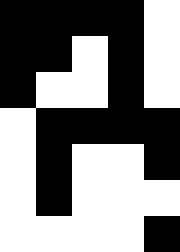[["black", "black", "black", "black", "white"], ["black", "black", "white", "black", "white"], ["black", "white", "white", "black", "white"], ["white", "black", "black", "black", "black"], ["white", "black", "white", "white", "black"], ["white", "black", "white", "white", "white"], ["white", "white", "white", "white", "black"]]